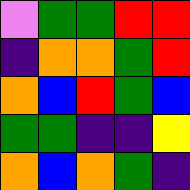[["violet", "green", "green", "red", "red"], ["indigo", "orange", "orange", "green", "red"], ["orange", "blue", "red", "green", "blue"], ["green", "green", "indigo", "indigo", "yellow"], ["orange", "blue", "orange", "green", "indigo"]]